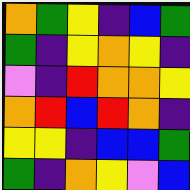[["orange", "green", "yellow", "indigo", "blue", "green"], ["green", "indigo", "yellow", "orange", "yellow", "indigo"], ["violet", "indigo", "red", "orange", "orange", "yellow"], ["orange", "red", "blue", "red", "orange", "indigo"], ["yellow", "yellow", "indigo", "blue", "blue", "green"], ["green", "indigo", "orange", "yellow", "violet", "blue"]]